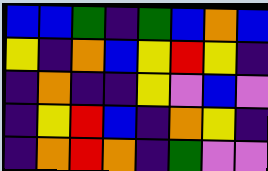[["blue", "blue", "green", "indigo", "green", "blue", "orange", "blue"], ["yellow", "indigo", "orange", "blue", "yellow", "red", "yellow", "indigo"], ["indigo", "orange", "indigo", "indigo", "yellow", "violet", "blue", "violet"], ["indigo", "yellow", "red", "blue", "indigo", "orange", "yellow", "indigo"], ["indigo", "orange", "red", "orange", "indigo", "green", "violet", "violet"]]